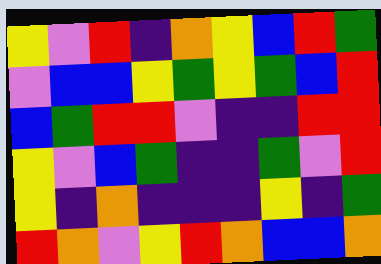[["yellow", "violet", "red", "indigo", "orange", "yellow", "blue", "red", "green"], ["violet", "blue", "blue", "yellow", "green", "yellow", "green", "blue", "red"], ["blue", "green", "red", "red", "violet", "indigo", "indigo", "red", "red"], ["yellow", "violet", "blue", "green", "indigo", "indigo", "green", "violet", "red"], ["yellow", "indigo", "orange", "indigo", "indigo", "indigo", "yellow", "indigo", "green"], ["red", "orange", "violet", "yellow", "red", "orange", "blue", "blue", "orange"]]